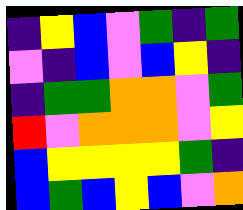[["indigo", "yellow", "blue", "violet", "green", "indigo", "green"], ["violet", "indigo", "blue", "violet", "blue", "yellow", "indigo"], ["indigo", "green", "green", "orange", "orange", "violet", "green"], ["red", "violet", "orange", "orange", "orange", "violet", "yellow"], ["blue", "yellow", "yellow", "yellow", "yellow", "green", "indigo"], ["blue", "green", "blue", "yellow", "blue", "violet", "orange"]]